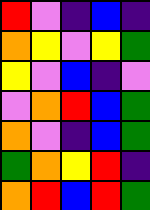[["red", "violet", "indigo", "blue", "indigo"], ["orange", "yellow", "violet", "yellow", "green"], ["yellow", "violet", "blue", "indigo", "violet"], ["violet", "orange", "red", "blue", "green"], ["orange", "violet", "indigo", "blue", "green"], ["green", "orange", "yellow", "red", "indigo"], ["orange", "red", "blue", "red", "green"]]